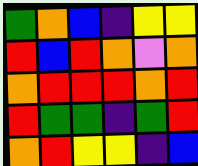[["green", "orange", "blue", "indigo", "yellow", "yellow"], ["red", "blue", "red", "orange", "violet", "orange"], ["orange", "red", "red", "red", "orange", "red"], ["red", "green", "green", "indigo", "green", "red"], ["orange", "red", "yellow", "yellow", "indigo", "blue"]]